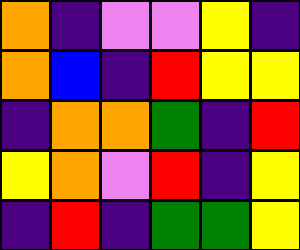[["orange", "indigo", "violet", "violet", "yellow", "indigo"], ["orange", "blue", "indigo", "red", "yellow", "yellow"], ["indigo", "orange", "orange", "green", "indigo", "red"], ["yellow", "orange", "violet", "red", "indigo", "yellow"], ["indigo", "red", "indigo", "green", "green", "yellow"]]